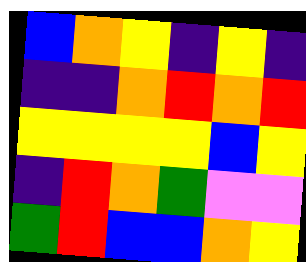[["blue", "orange", "yellow", "indigo", "yellow", "indigo"], ["indigo", "indigo", "orange", "red", "orange", "red"], ["yellow", "yellow", "yellow", "yellow", "blue", "yellow"], ["indigo", "red", "orange", "green", "violet", "violet"], ["green", "red", "blue", "blue", "orange", "yellow"]]